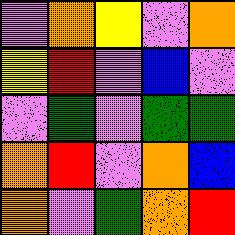[["violet", "orange", "yellow", "violet", "orange"], ["yellow", "red", "violet", "blue", "violet"], ["violet", "green", "violet", "green", "green"], ["orange", "red", "violet", "orange", "blue"], ["orange", "violet", "green", "orange", "red"]]